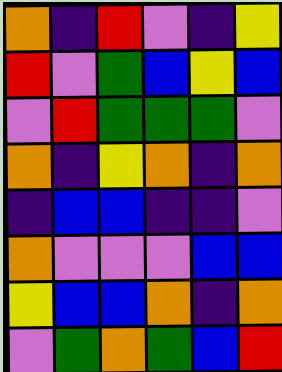[["orange", "indigo", "red", "violet", "indigo", "yellow"], ["red", "violet", "green", "blue", "yellow", "blue"], ["violet", "red", "green", "green", "green", "violet"], ["orange", "indigo", "yellow", "orange", "indigo", "orange"], ["indigo", "blue", "blue", "indigo", "indigo", "violet"], ["orange", "violet", "violet", "violet", "blue", "blue"], ["yellow", "blue", "blue", "orange", "indigo", "orange"], ["violet", "green", "orange", "green", "blue", "red"]]